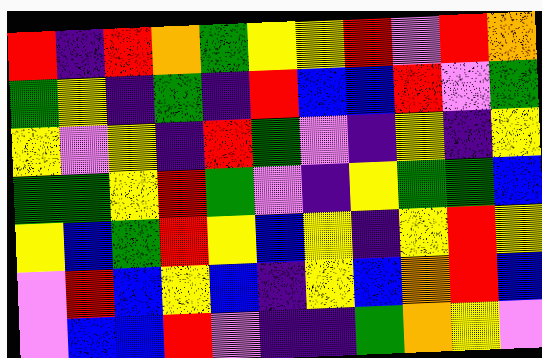[["red", "indigo", "red", "orange", "green", "yellow", "yellow", "red", "violet", "red", "orange"], ["green", "yellow", "indigo", "green", "indigo", "red", "blue", "blue", "red", "violet", "green"], ["yellow", "violet", "yellow", "indigo", "red", "green", "violet", "indigo", "yellow", "indigo", "yellow"], ["green", "green", "yellow", "red", "green", "violet", "indigo", "yellow", "green", "green", "blue"], ["yellow", "blue", "green", "red", "yellow", "blue", "yellow", "indigo", "yellow", "red", "yellow"], ["violet", "red", "blue", "yellow", "blue", "indigo", "yellow", "blue", "orange", "red", "blue"], ["violet", "blue", "blue", "red", "violet", "indigo", "indigo", "green", "orange", "yellow", "violet"]]